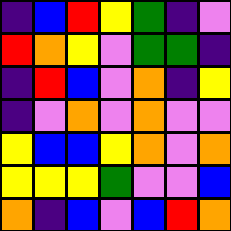[["indigo", "blue", "red", "yellow", "green", "indigo", "violet"], ["red", "orange", "yellow", "violet", "green", "green", "indigo"], ["indigo", "red", "blue", "violet", "orange", "indigo", "yellow"], ["indigo", "violet", "orange", "violet", "orange", "violet", "violet"], ["yellow", "blue", "blue", "yellow", "orange", "violet", "orange"], ["yellow", "yellow", "yellow", "green", "violet", "violet", "blue"], ["orange", "indigo", "blue", "violet", "blue", "red", "orange"]]